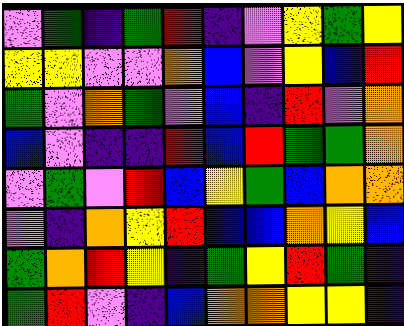[["violet", "green", "indigo", "green", "red", "indigo", "violet", "yellow", "green", "yellow"], ["yellow", "yellow", "violet", "violet", "orange", "blue", "violet", "yellow", "blue", "red"], ["green", "violet", "orange", "green", "violet", "blue", "indigo", "red", "violet", "orange"], ["blue", "violet", "indigo", "indigo", "red", "blue", "red", "green", "green", "orange"], ["violet", "green", "violet", "red", "blue", "yellow", "green", "blue", "orange", "orange"], ["violet", "indigo", "orange", "yellow", "red", "blue", "blue", "orange", "yellow", "blue"], ["green", "orange", "red", "yellow", "indigo", "green", "yellow", "red", "green", "indigo"], ["green", "red", "violet", "indigo", "blue", "orange", "orange", "yellow", "yellow", "indigo"]]